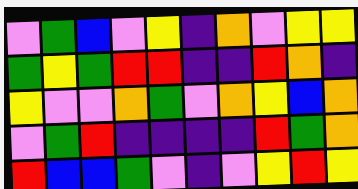[["violet", "green", "blue", "violet", "yellow", "indigo", "orange", "violet", "yellow", "yellow"], ["green", "yellow", "green", "red", "red", "indigo", "indigo", "red", "orange", "indigo"], ["yellow", "violet", "violet", "orange", "green", "violet", "orange", "yellow", "blue", "orange"], ["violet", "green", "red", "indigo", "indigo", "indigo", "indigo", "red", "green", "orange"], ["red", "blue", "blue", "green", "violet", "indigo", "violet", "yellow", "red", "yellow"]]